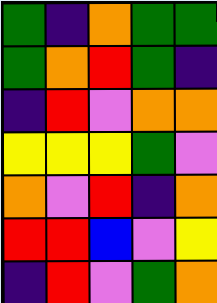[["green", "indigo", "orange", "green", "green"], ["green", "orange", "red", "green", "indigo"], ["indigo", "red", "violet", "orange", "orange"], ["yellow", "yellow", "yellow", "green", "violet"], ["orange", "violet", "red", "indigo", "orange"], ["red", "red", "blue", "violet", "yellow"], ["indigo", "red", "violet", "green", "orange"]]